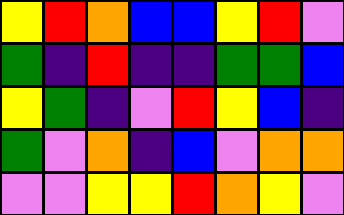[["yellow", "red", "orange", "blue", "blue", "yellow", "red", "violet"], ["green", "indigo", "red", "indigo", "indigo", "green", "green", "blue"], ["yellow", "green", "indigo", "violet", "red", "yellow", "blue", "indigo"], ["green", "violet", "orange", "indigo", "blue", "violet", "orange", "orange"], ["violet", "violet", "yellow", "yellow", "red", "orange", "yellow", "violet"]]